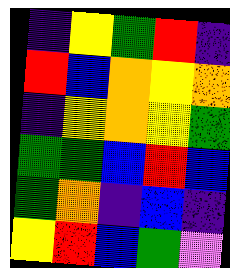[["indigo", "yellow", "green", "red", "indigo"], ["red", "blue", "orange", "yellow", "orange"], ["indigo", "yellow", "orange", "yellow", "green"], ["green", "green", "blue", "red", "blue"], ["green", "orange", "indigo", "blue", "indigo"], ["yellow", "red", "blue", "green", "violet"]]